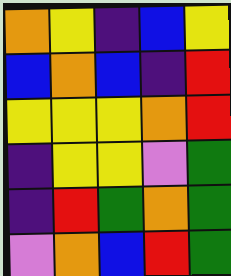[["orange", "yellow", "indigo", "blue", "yellow"], ["blue", "orange", "blue", "indigo", "red"], ["yellow", "yellow", "yellow", "orange", "red"], ["indigo", "yellow", "yellow", "violet", "green"], ["indigo", "red", "green", "orange", "green"], ["violet", "orange", "blue", "red", "green"]]